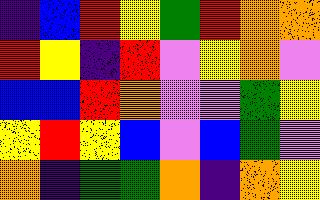[["indigo", "blue", "red", "yellow", "green", "red", "orange", "orange"], ["red", "yellow", "indigo", "red", "violet", "yellow", "orange", "violet"], ["blue", "blue", "red", "orange", "violet", "violet", "green", "yellow"], ["yellow", "red", "yellow", "blue", "violet", "blue", "green", "violet"], ["orange", "indigo", "green", "green", "orange", "indigo", "orange", "yellow"]]